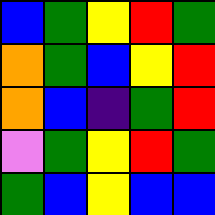[["blue", "green", "yellow", "red", "green"], ["orange", "green", "blue", "yellow", "red"], ["orange", "blue", "indigo", "green", "red"], ["violet", "green", "yellow", "red", "green"], ["green", "blue", "yellow", "blue", "blue"]]